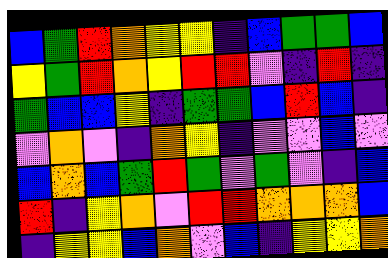[["blue", "green", "red", "orange", "yellow", "yellow", "indigo", "blue", "green", "green", "blue"], ["yellow", "green", "red", "orange", "yellow", "red", "red", "violet", "indigo", "red", "indigo"], ["green", "blue", "blue", "yellow", "indigo", "green", "green", "blue", "red", "blue", "indigo"], ["violet", "orange", "violet", "indigo", "orange", "yellow", "indigo", "violet", "violet", "blue", "violet"], ["blue", "orange", "blue", "green", "red", "green", "violet", "green", "violet", "indigo", "blue"], ["red", "indigo", "yellow", "orange", "violet", "red", "red", "orange", "orange", "orange", "blue"], ["indigo", "yellow", "yellow", "blue", "orange", "violet", "blue", "indigo", "yellow", "yellow", "orange"]]